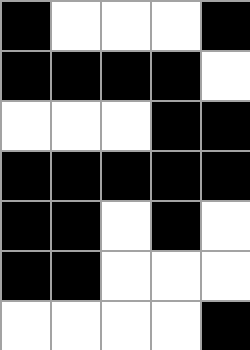[["black", "white", "white", "white", "black"], ["black", "black", "black", "black", "white"], ["white", "white", "white", "black", "black"], ["black", "black", "black", "black", "black"], ["black", "black", "white", "black", "white"], ["black", "black", "white", "white", "white"], ["white", "white", "white", "white", "black"]]